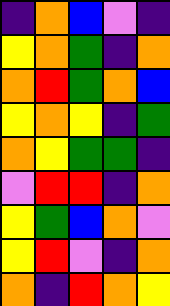[["indigo", "orange", "blue", "violet", "indigo"], ["yellow", "orange", "green", "indigo", "orange"], ["orange", "red", "green", "orange", "blue"], ["yellow", "orange", "yellow", "indigo", "green"], ["orange", "yellow", "green", "green", "indigo"], ["violet", "red", "red", "indigo", "orange"], ["yellow", "green", "blue", "orange", "violet"], ["yellow", "red", "violet", "indigo", "orange"], ["orange", "indigo", "red", "orange", "yellow"]]